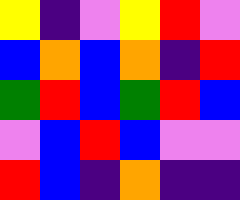[["yellow", "indigo", "violet", "yellow", "red", "violet"], ["blue", "orange", "blue", "orange", "indigo", "red"], ["green", "red", "blue", "green", "red", "blue"], ["violet", "blue", "red", "blue", "violet", "violet"], ["red", "blue", "indigo", "orange", "indigo", "indigo"]]